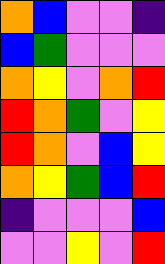[["orange", "blue", "violet", "violet", "indigo"], ["blue", "green", "violet", "violet", "violet"], ["orange", "yellow", "violet", "orange", "red"], ["red", "orange", "green", "violet", "yellow"], ["red", "orange", "violet", "blue", "yellow"], ["orange", "yellow", "green", "blue", "red"], ["indigo", "violet", "violet", "violet", "blue"], ["violet", "violet", "yellow", "violet", "red"]]